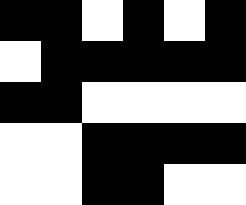[["black", "black", "white", "black", "white", "black"], ["white", "black", "black", "black", "black", "black"], ["black", "black", "white", "white", "white", "white"], ["white", "white", "black", "black", "black", "black"], ["white", "white", "black", "black", "white", "white"]]